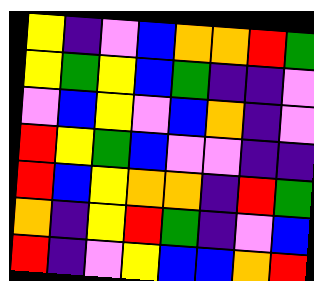[["yellow", "indigo", "violet", "blue", "orange", "orange", "red", "green"], ["yellow", "green", "yellow", "blue", "green", "indigo", "indigo", "violet"], ["violet", "blue", "yellow", "violet", "blue", "orange", "indigo", "violet"], ["red", "yellow", "green", "blue", "violet", "violet", "indigo", "indigo"], ["red", "blue", "yellow", "orange", "orange", "indigo", "red", "green"], ["orange", "indigo", "yellow", "red", "green", "indigo", "violet", "blue"], ["red", "indigo", "violet", "yellow", "blue", "blue", "orange", "red"]]